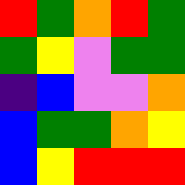[["red", "green", "orange", "red", "green"], ["green", "yellow", "violet", "green", "green"], ["indigo", "blue", "violet", "violet", "orange"], ["blue", "green", "green", "orange", "yellow"], ["blue", "yellow", "red", "red", "red"]]